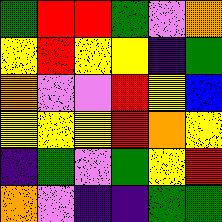[["green", "red", "red", "green", "violet", "orange"], ["yellow", "red", "yellow", "yellow", "indigo", "green"], ["orange", "violet", "violet", "red", "yellow", "blue"], ["yellow", "yellow", "yellow", "red", "orange", "yellow"], ["indigo", "green", "violet", "green", "yellow", "red"], ["orange", "violet", "indigo", "indigo", "green", "green"]]